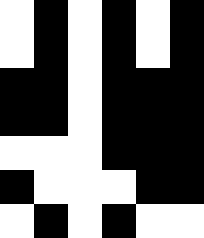[["white", "black", "white", "black", "white", "black"], ["white", "black", "white", "black", "white", "black"], ["black", "black", "white", "black", "black", "black"], ["black", "black", "white", "black", "black", "black"], ["white", "white", "white", "black", "black", "black"], ["black", "white", "white", "white", "black", "black"], ["white", "black", "white", "black", "white", "white"]]